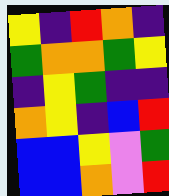[["yellow", "indigo", "red", "orange", "indigo"], ["green", "orange", "orange", "green", "yellow"], ["indigo", "yellow", "green", "indigo", "indigo"], ["orange", "yellow", "indigo", "blue", "red"], ["blue", "blue", "yellow", "violet", "green"], ["blue", "blue", "orange", "violet", "red"]]